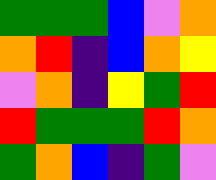[["green", "green", "green", "blue", "violet", "orange"], ["orange", "red", "indigo", "blue", "orange", "yellow"], ["violet", "orange", "indigo", "yellow", "green", "red"], ["red", "green", "green", "green", "red", "orange"], ["green", "orange", "blue", "indigo", "green", "violet"]]